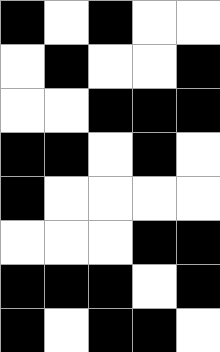[["black", "white", "black", "white", "white"], ["white", "black", "white", "white", "black"], ["white", "white", "black", "black", "black"], ["black", "black", "white", "black", "white"], ["black", "white", "white", "white", "white"], ["white", "white", "white", "black", "black"], ["black", "black", "black", "white", "black"], ["black", "white", "black", "black", "white"]]